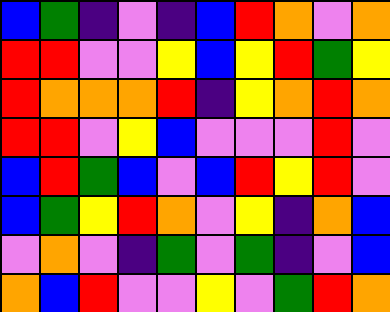[["blue", "green", "indigo", "violet", "indigo", "blue", "red", "orange", "violet", "orange"], ["red", "red", "violet", "violet", "yellow", "blue", "yellow", "red", "green", "yellow"], ["red", "orange", "orange", "orange", "red", "indigo", "yellow", "orange", "red", "orange"], ["red", "red", "violet", "yellow", "blue", "violet", "violet", "violet", "red", "violet"], ["blue", "red", "green", "blue", "violet", "blue", "red", "yellow", "red", "violet"], ["blue", "green", "yellow", "red", "orange", "violet", "yellow", "indigo", "orange", "blue"], ["violet", "orange", "violet", "indigo", "green", "violet", "green", "indigo", "violet", "blue"], ["orange", "blue", "red", "violet", "violet", "yellow", "violet", "green", "red", "orange"]]